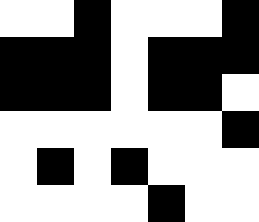[["white", "white", "black", "white", "white", "white", "black"], ["black", "black", "black", "white", "black", "black", "black"], ["black", "black", "black", "white", "black", "black", "white"], ["white", "white", "white", "white", "white", "white", "black"], ["white", "black", "white", "black", "white", "white", "white"], ["white", "white", "white", "white", "black", "white", "white"]]